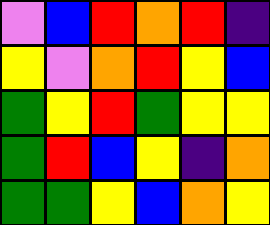[["violet", "blue", "red", "orange", "red", "indigo"], ["yellow", "violet", "orange", "red", "yellow", "blue"], ["green", "yellow", "red", "green", "yellow", "yellow"], ["green", "red", "blue", "yellow", "indigo", "orange"], ["green", "green", "yellow", "blue", "orange", "yellow"]]